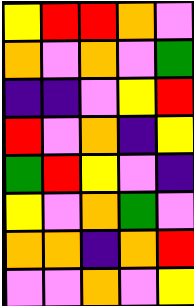[["yellow", "red", "red", "orange", "violet"], ["orange", "violet", "orange", "violet", "green"], ["indigo", "indigo", "violet", "yellow", "red"], ["red", "violet", "orange", "indigo", "yellow"], ["green", "red", "yellow", "violet", "indigo"], ["yellow", "violet", "orange", "green", "violet"], ["orange", "orange", "indigo", "orange", "red"], ["violet", "violet", "orange", "violet", "yellow"]]